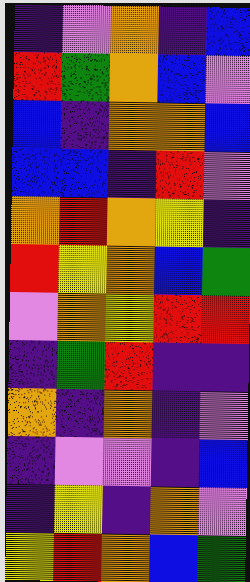[["indigo", "violet", "orange", "indigo", "blue"], ["red", "green", "orange", "blue", "violet"], ["blue", "indigo", "orange", "orange", "blue"], ["blue", "blue", "indigo", "red", "violet"], ["orange", "red", "orange", "yellow", "indigo"], ["red", "yellow", "orange", "blue", "green"], ["violet", "orange", "yellow", "red", "red"], ["indigo", "green", "red", "indigo", "indigo"], ["orange", "indigo", "orange", "indigo", "violet"], ["indigo", "violet", "violet", "indigo", "blue"], ["indigo", "yellow", "indigo", "orange", "violet"], ["yellow", "red", "orange", "blue", "green"]]